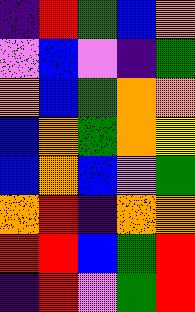[["indigo", "red", "green", "blue", "orange"], ["violet", "blue", "violet", "indigo", "green"], ["orange", "blue", "green", "orange", "orange"], ["blue", "orange", "green", "orange", "yellow"], ["blue", "orange", "blue", "violet", "green"], ["orange", "red", "indigo", "orange", "orange"], ["red", "red", "blue", "green", "red"], ["indigo", "red", "violet", "green", "red"]]